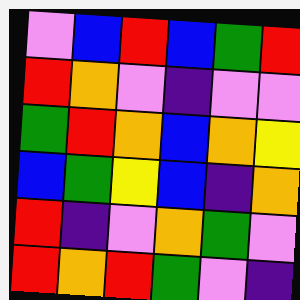[["violet", "blue", "red", "blue", "green", "red"], ["red", "orange", "violet", "indigo", "violet", "violet"], ["green", "red", "orange", "blue", "orange", "yellow"], ["blue", "green", "yellow", "blue", "indigo", "orange"], ["red", "indigo", "violet", "orange", "green", "violet"], ["red", "orange", "red", "green", "violet", "indigo"]]